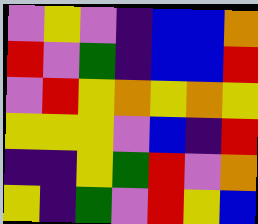[["violet", "yellow", "violet", "indigo", "blue", "blue", "orange"], ["red", "violet", "green", "indigo", "blue", "blue", "red"], ["violet", "red", "yellow", "orange", "yellow", "orange", "yellow"], ["yellow", "yellow", "yellow", "violet", "blue", "indigo", "red"], ["indigo", "indigo", "yellow", "green", "red", "violet", "orange"], ["yellow", "indigo", "green", "violet", "red", "yellow", "blue"]]